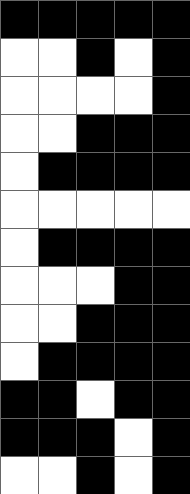[["black", "black", "black", "black", "black"], ["white", "white", "black", "white", "black"], ["white", "white", "white", "white", "black"], ["white", "white", "black", "black", "black"], ["white", "black", "black", "black", "black"], ["white", "white", "white", "white", "white"], ["white", "black", "black", "black", "black"], ["white", "white", "white", "black", "black"], ["white", "white", "black", "black", "black"], ["white", "black", "black", "black", "black"], ["black", "black", "white", "black", "black"], ["black", "black", "black", "white", "black"], ["white", "white", "black", "white", "black"]]